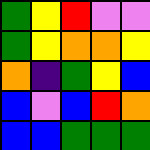[["green", "yellow", "red", "violet", "violet"], ["green", "yellow", "orange", "orange", "yellow"], ["orange", "indigo", "green", "yellow", "blue"], ["blue", "violet", "blue", "red", "orange"], ["blue", "blue", "green", "green", "green"]]